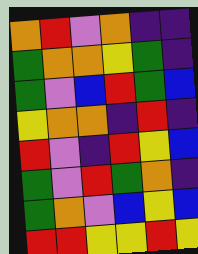[["orange", "red", "violet", "orange", "indigo", "indigo"], ["green", "orange", "orange", "yellow", "green", "indigo"], ["green", "violet", "blue", "red", "green", "blue"], ["yellow", "orange", "orange", "indigo", "red", "indigo"], ["red", "violet", "indigo", "red", "yellow", "blue"], ["green", "violet", "red", "green", "orange", "indigo"], ["green", "orange", "violet", "blue", "yellow", "blue"], ["red", "red", "yellow", "yellow", "red", "yellow"]]